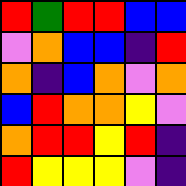[["red", "green", "red", "red", "blue", "blue"], ["violet", "orange", "blue", "blue", "indigo", "red"], ["orange", "indigo", "blue", "orange", "violet", "orange"], ["blue", "red", "orange", "orange", "yellow", "violet"], ["orange", "red", "red", "yellow", "red", "indigo"], ["red", "yellow", "yellow", "yellow", "violet", "indigo"]]